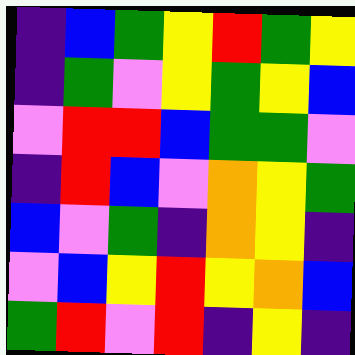[["indigo", "blue", "green", "yellow", "red", "green", "yellow"], ["indigo", "green", "violet", "yellow", "green", "yellow", "blue"], ["violet", "red", "red", "blue", "green", "green", "violet"], ["indigo", "red", "blue", "violet", "orange", "yellow", "green"], ["blue", "violet", "green", "indigo", "orange", "yellow", "indigo"], ["violet", "blue", "yellow", "red", "yellow", "orange", "blue"], ["green", "red", "violet", "red", "indigo", "yellow", "indigo"]]